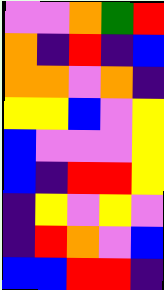[["violet", "violet", "orange", "green", "red"], ["orange", "indigo", "red", "indigo", "blue"], ["orange", "orange", "violet", "orange", "indigo"], ["yellow", "yellow", "blue", "violet", "yellow"], ["blue", "violet", "violet", "violet", "yellow"], ["blue", "indigo", "red", "red", "yellow"], ["indigo", "yellow", "violet", "yellow", "violet"], ["indigo", "red", "orange", "violet", "blue"], ["blue", "blue", "red", "red", "indigo"]]